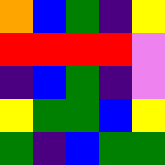[["orange", "blue", "green", "indigo", "yellow"], ["red", "red", "red", "red", "violet"], ["indigo", "blue", "green", "indigo", "violet"], ["yellow", "green", "green", "blue", "yellow"], ["green", "indigo", "blue", "green", "green"]]